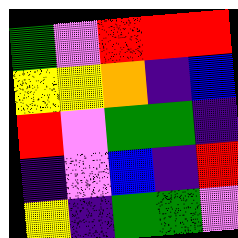[["green", "violet", "red", "red", "red"], ["yellow", "yellow", "orange", "indigo", "blue"], ["red", "violet", "green", "green", "indigo"], ["indigo", "violet", "blue", "indigo", "red"], ["yellow", "indigo", "green", "green", "violet"]]